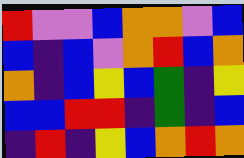[["red", "violet", "violet", "blue", "orange", "orange", "violet", "blue"], ["blue", "indigo", "blue", "violet", "orange", "red", "blue", "orange"], ["orange", "indigo", "blue", "yellow", "blue", "green", "indigo", "yellow"], ["blue", "blue", "red", "red", "indigo", "green", "indigo", "blue"], ["indigo", "red", "indigo", "yellow", "blue", "orange", "red", "orange"]]